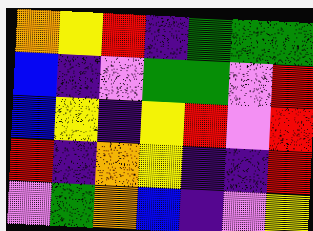[["orange", "yellow", "red", "indigo", "green", "green", "green"], ["blue", "indigo", "violet", "green", "green", "violet", "red"], ["blue", "yellow", "indigo", "yellow", "red", "violet", "red"], ["red", "indigo", "orange", "yellow", "indigo", "indigo", "red"], ["violet", "green", "orange", "blue", "indigo", "violet", "yellow"]]